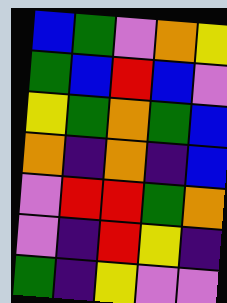[["blue", "green", "violet", "orange", "yellow"], ["green", "blue", "red", "blue", "violet"], ["yellow", "green", "orange", "green", "blue"], ["orange", "indigo", "orange", "indigo", "blue"], ["violet", "red", "red", "green", "orange"], ["violet", "indigo", "red", "yellow", "indigo"], ["green", "indigo", "yellow", "violet", "violet"]]